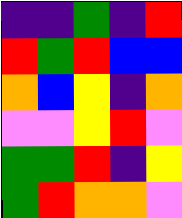[["indigo", "indigo", "green", "indigo", "red"], ["red", "green", "red", "blue", "blue"], ["orange", "blue", "yellow", "indigo", "orange"], ["violet", "violet", "yellow", "red", "violet"], ["green", "green", "red", "indigo", "yellow"], ["green", "red", "orange", "orange", "violet"]]